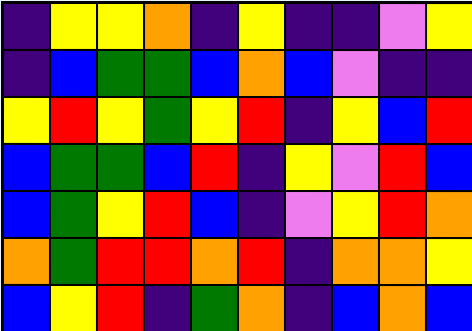[["indigo", "yellow", "yellow", "orange", "indigo", "yellow", "indigo", "indigo", "violet", "yellow"], ["indigo", "blue", "green", "green", "blue", "orange", "blue", "violet", "indigo", "indigo"], ["yellow", "red", "yellow", "green", "yellow", "red", "indigo", "yellow", "blue", "red"], ["blue", "green", "green", "blue", "red", "indigo", "yellow", "violet", "red", "blue"], ["blue", "green", "yellow", "red", "blue", "indigo", "violet", "yellow", "red", "orange"], ["orange", "green", "red", "red", "orange", "red", "indigo", "orange", "orange", "yellow"], ["blue", "yellow", "red", "indigo", "green", "orange", "indigo", "blue", "orange", "blue"]]